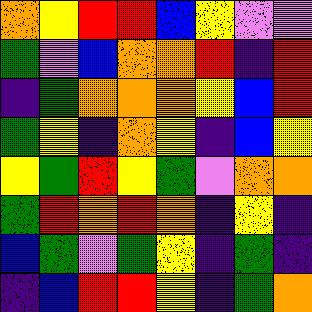[["orange", "yellow", "red", "red", "blue", "yellow", "violet", "violet"], ["green", "violet", "blue", "orange", "orange", "red", "indigo", "red"], ["indigo", "green", "orange", "orange", "orange", "yellow", "blue", "red"], ["green", "yellow", "indigo", "orange", "yellow", "indigo", "blue", "yellow"], ["yellow", "green", "red", "yellow", "green", "violet", "orange", "orange"], ["green", "red", "orange", "red", "orange", "indigo", "yellow", "indigo"], ["blue", "green", "violet", "green", "yellow", "indigo", "green", "indigo"], ["indigo", "blue", "red", "red", "yellow", "indigo", "green", "orange"]]